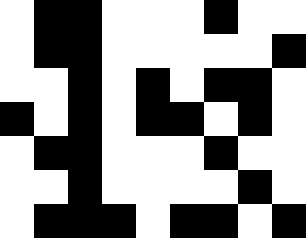[["white", "black", "black", "white", "white", "white", "black", "white", "white"], ["white", "black", "black", "white", "white", "white", "white", "white", "black"], ["white", "white", "black", "white", "black", "white", "black", "black", "white"], ["black", "white", "black", "white", "black", "black", "white", "black", "white"], ["white", "black", "black", "white", "white", "white", "black", "white", "white"], ["white", "white", "black", "white", "white", "white", "white", "black", "white"], ["white", "black", "black", "black", "white", "black", "black", "white", "black"]]